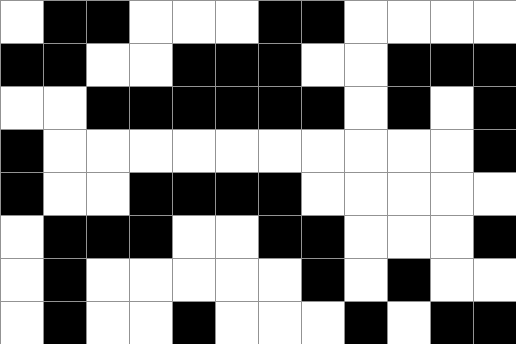[["white", "black", "black", "white", "white", "white", "black", "black", "white", "white", "white", "white"], ["black", "black", "white", "white", "black", "black", "black", "white", "white", "black", "black", "black"], ["white", "white", "black", "black", "black", "black", "black", "black", "white", "black", "white", "black"], ["black", "white", "white", "white", "white", "white", "white", "white", "white", "white", "white", "black"], ["black", "white", "white", "black", "black", "black", "black", "white", "white", "white", "white", "white"], ["white", "black", "black", "black", "white", "white", "black", "black", "white", "white", "white", "black"], ["white", "black", "white", "white", "white", "white", "white", "black", "white", "black", "white", "white"], ["white", "black", "white", "white", "black", "white", "white", "white", "black", "white", "black", "black"]]